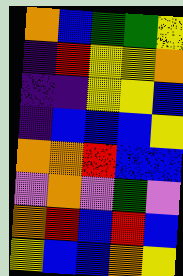[["orange", "blue", "green", "green", "yellow"], ["indigo", "red", "yellow", "yellow", "orange"], ["indigo", "indigo", "yellow", "yellow", "blue"], ["indigo", "blue", "blue", "blue", "yellow"], ["orange", "orange", "red", "blue", "blue"], ["violet", "orange", "violet", "green", "violet"], ["orange", "red", "blue", "red", "blue"], ["yellow", "blue", "blue", "orange", "yellow"]]